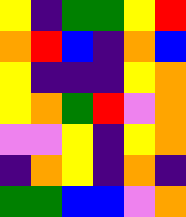[["yellow", "indigo", "green", "green", "yellow", "red"], ["orange", "red", "blue", "indigo", "orange", "blue"], ["yellow", "indigo", "indigo", "indigo", "yellow", "orange"], ["yellow", "orange", "green", "red", "violet", "orange"], ["violet", "violet", "yellow", "indigo", "yellow", "orange"], ["indigo", "orange", "yellow", "indigo", "orange", "indigo"], ["green", "green", "blue", "blue", "violet", "orange"]]